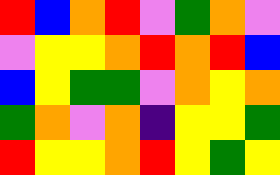[["red", "blue", "orange", "red", "violet", "green", "orange", "violet"], ["violet", "yellow", "yellow", "orange", "red", "orange", "red", "blue"], ["blue", "yellow", "green", "green", "violet", "orange", "yellow", "orange"], ["green", "orange", "violet", "orange", "indigo", "yellow", "yellow", "green"], ["red", "yellow", "yellow", "orange", "red", "yellow", "green", "yellow"]]